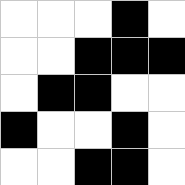[["white", "white", "white", "black", "white"], ["white", "white", "black", "black", "black"], ["white", "black", "black", "white", "white"], ["black", "white", "white", "black", "white"], ["white", "white", "black", "black", "white"]]